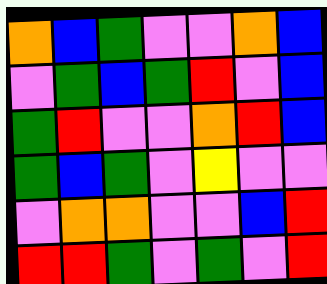[["orange", "blue", "green", "violet", "violet", "orange", "blue"], ["violet", "green", "blue", "green", "red", "violet", "blue"], ["green", "red", "violet", "violet", "orange", "red", "blue"], ["green", "blue", "green", "violet", "yellow", "violet", "violet"], ["violet", "orange", "orange", "violet", "violet", "blue", "red"], ["red", "red", "green", "violet", "green", "violet", "red"]]